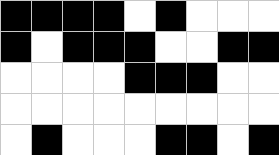[["black", "black", "black", "black", "white", "black", "white", "white", "white"], ["black", "white", "black", "black", "black", "white", "white", "black", "black"], ["white", "white", "white", "white", "black", "black", "black", "white", "white"], ["white", "white", "white", "white", "white", "white", "white", "white", "white"], ["white", "black", "white", "white", "white", "black", "black", "white", "black"]]